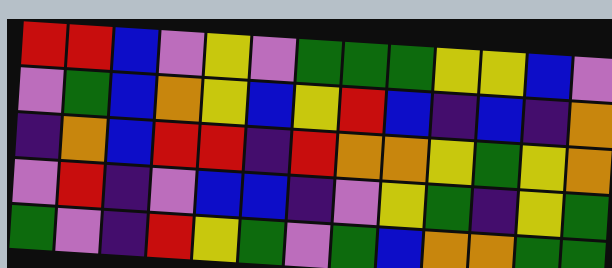[["red", "red", "blue", "violet", "yellow", "violet", "green", "green", "green", "yellow", "yellow", "blue", "violet"], ["violet", "green", "blue", "orange", "yellow", "blue", "yellow", "red", "blue", "indigo", "blue", "indigo", "orange"], ["indigo", "orange", "blue", "red", "red", "indigo", "red", "orange", "orange", "yellow", "green", "yellow", "orange"], ["violet", "red", "indigo", "violet", "blue", "blue", "indigo", "violet", "yellow", "green", "indigo", "yellow", "green"], ["green", "violet", "indigo", "red", "yellow", "green", "violet", "green", "blue", "orange", "orange", "green", "green"]]